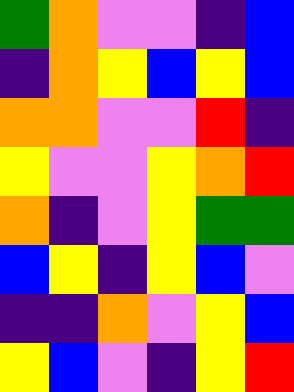[["green", "orange", "violet", "violet", "indigo", "blue"], ["indigo", "orange", "yellow", "blue", "yellow", "blue"], ["orange", "orange", "violet", "violet", "red", "indigo"], ["yellow", "violet", "violet", "yellow", "orange", "red"], ["orange", "indigo", "violet", "yellow", "green", "green"], ["blue", "yellow", "indigo", "yellow", "blue", "violet"], ["indigo", "indigo", "orange", "violet", "yellow", "blue"], ["yellow", "blue", "violet", "indigo", "yellow", "red"]]